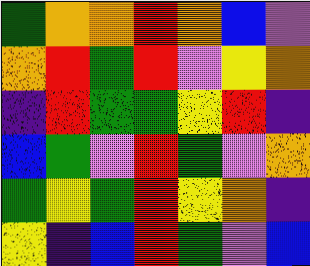[["green", "orange", "orange", "red", "orange", "blue", "violet"], ["orange", "red", "green", "red", "violet", "yellow", "orange"], ["indigo", "red", "green", "green", "yellow", "red", "indigo"], ["blue", "green", "violet", "red", "green", "violet", "orange"], ["green", "yellow", "green", "red", "yellow", "orange", "indigo"], ["yellow", "indigo", "blue", "red", "green", "violet", "blue"]]